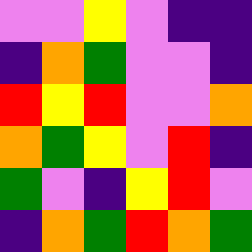[["violet", "violet", "yellow", "violet", "indigo", "indigo"], ["indigo", "orange", "green", "violet", "violet", "indigo"], ["red", "yellow", "red", "violet", "violet", "orange"], ["orange", "green", "yellow", "violet", "red", "indigo"], ["green", "violet", "indigo", "yellow", "red", "violet"], ["indigo", "orange", "green", "red", "orange", "green"]]